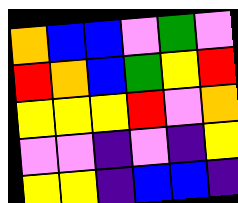[["orange", "blue", "blue", "violet", "green", "violet"], ["red", "orange", "blue", "green", "yellow", "red"], ["yellow", "yellow", "yellow", "red", "violet", "orange"], ["violet", "violet", "indigo", "violet", "indigo", "yellow"], ["yellow", "yellow", "indigo", "blue", "blue", "indigo"]]